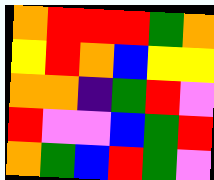[["orange", "red", "red", "red", "green", "orange"], ["yellow", "red", "orange", "blue", "yellow", "yellow"], ["orange", "orange", "indigo", "green", "red", "violet"], ["red", "violet", "violet", "blue", "green", "red"], ["orange", "green", "blue", "red", "green", "violet"]]